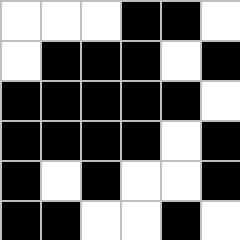[["white", "white", "white", "black", "black", "white"], ["white", "black", "black", "black", "white", "black"], ["black", "black", "black", "black", "black", "white"], ["black", "black", "black", "black", "white", "black"], ["black", "white", "black", "white", "white", "black"], ["black", "black", "white", "white", "black", "white"]]